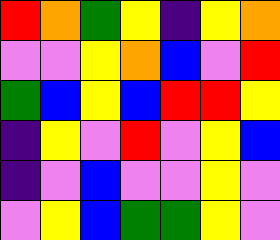[["red", "orange", "green", "yellow", "indigo", "yellow", "orange"], ["violet", "violet", "yellow", "orange", "blue", "violet", "red"], ["green", "blue", "yellow", "blue", "red", "red", "yellow"], ["indigo", "yellow", "violet", "red", "violet", "yellow", "blue"], ["indigo", "violet", "blue", "violet", "violet", "yellow", "violet"], ["violet", "yellow", "blue", "green", "green", "yellow", "violet"]]